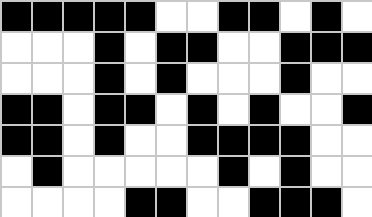[["black", "black", "black", "black", "black", "white", "white", "black", "black", "white", "black", "white"], ["white", "white", "white", "black", "white", "black", "black", "white", "white", "black", "black", "black"], ["white", "white", "white", "black", "white", "black", "white", "white", "white", "black", "white", "white"], ["black", "black", "white", "black", "black", "white", "black", "white", "black", "white", "white", "black"], ["black", "black", "white", "black", "white", "white", "black", "black", "black", "black", "white", "white"], ["white", "black", "white", "white", "white", "white", "white", "black", "white", "black", "white", "white"], ["white", "white", "white", "white", "black", "black", "white", "white", "black", "black", "black", "white"]]